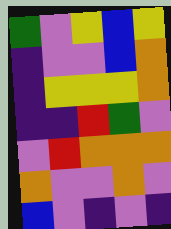[["green", "violet", "yellow", "blue", "yellow"], ["indigo", "violet", "violet", "blue", "orange"], ["indigo", "yellow", "yellow", "yellow", "orange"], ["indigo", "indigo", "red", "green", "violet"], ["violet", "red", "orange", "orange", "orange"], ["orange", "violet", "violet", "orange", "violet"], ["blue", "violet", "indigo", "violet", "indigo"]]